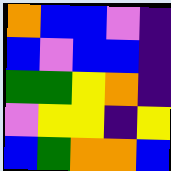[["orange", "blue", "blue", "violet", "indigo"], ["blue", "violet", "blue", "blue", "indigo"], ["green", "green", "yellow", "orange", "indigo"], ["violet", "yellow", "yellow", "indigo", "yellow"], ["blue", "green", "orange", "orange", "blue"]]